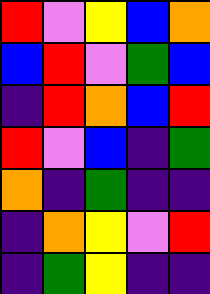[["red", "violet", "yellow", "blue", "orange"], ["blue", "red", "violet", "green", "blue"], ["indigo", "red", "orange", "blue", "red"], ["red", "violet", "blue", "indigo", "green"], ["orange", "indigo", "green", "indigo", "indigo"], ["indigo", "orange", "yellow", "violet", "red"], ["indigo", "green", "yellow", "indigo", "indigo"]]